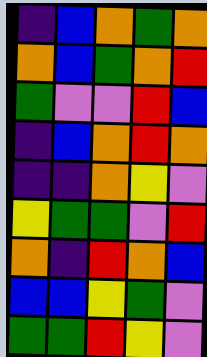[["indigo", "blue", "orange", "green", "orange"], ["orange", "blue", "green", "orange", "red"], ["green", "violet", "violet", "red", "blue"], ["indigo", "blue", "orange", "red", "orange"], ["indigo", "indigo", "orange", "yellow", "violet"], ["yellow", "green", "green", "violet", "red"], ["orange", "indigo", "red", "orange", "blue"], ["blue", "blue", "yellow", "green", "violet"], ["green", "green", "red", "yellow", "violet"]]